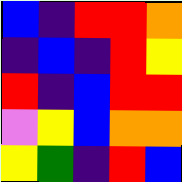[["blue", "indigo", "red", "red", "orange"], ["indigo", "blue", "indigo", "red", "yellow"], ["red", "indigo", "blue", "red", "red"], ["violet", "yellow", "blue", "orange", "orange"], ["yellow", "green", "indigo", "red", "blue"]]